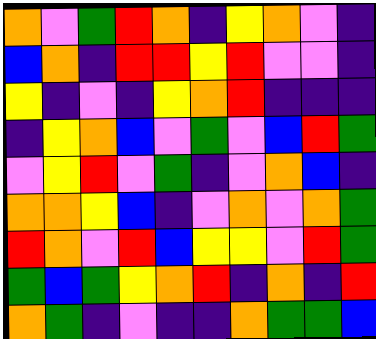[["orange", "violet", "green", "red", "orange", "indigo", "yellow", "orange", "violet", "indigo"], ["blue", "orange", "indigo", "red", "red", "yellow", "red", "violet", "violet", "indigo"], ["yellow", "indigo", "violet", "indigo", "yellow", "orange", "red", "indigo", "indigo", "indigo"], ["indigo", "yellow", "orange", "blue", "violet", "green", "violet", "blue", "red", "green"], ["violet", "yellow", "red", "violet", "green", "indigo", "violet", "orange", "blue", "indigo"], ["orange", "orange", "yellow", "blue", "indigo", "violet", "orange", "violet", "orange", "green"], ["red", "orange", "violet", "red", "blue", "yellow", "yellow", "violet", "red", "green"], ["green", "blue", "green", "yellow", "orange", "red", "indigo", "orange", "indigo", "red"], ["orange", "green", "indigo", "violet", "indigo", "indigo", "orange", "green", "green", "blue"]]